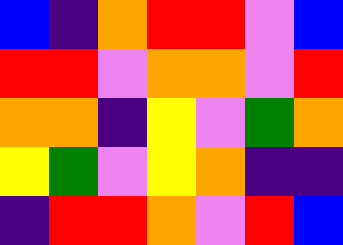[["blue", "indigo", "orange", "red", "red", "violet", "blue"], ["red", "red", "violet", "orange", "orange", "violet", "red"], ["orange", "orange", "indigo", "yellow", "violet", "green", "orange"], ["yellow", "green", "violet", "yellow", "orange", "indigo", "indigo"], ["indigo", "red", "red", "orange", "violet", "red", "blue"]]